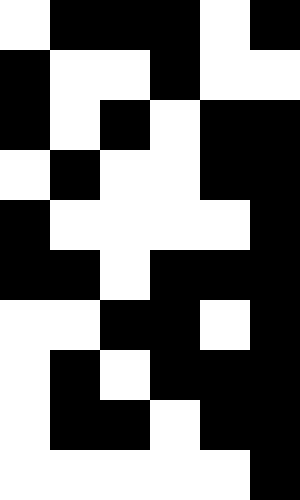[["white", "black", "black", "black", "white", "black"], ["black", "white", "white", "black", "white", "white"], ["black", "white", "black", "white", "black", "black"], ["white", "black", "white", "white", "black", "black"], ["black", "white", "white", "white", "white", "black"], ["black", "black", "white", "black", "black", "black"], ["white", "white", "black", "black", "white", "black"], ["white", "black", "white", "black", "black", "black"], ["white", "black", "black", "white", "black", "black"], ["white", "white", "white", "white", "white", "black"]]